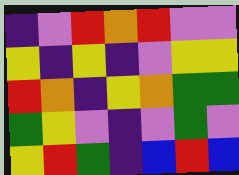[["indigo", "violet", "red", "orange", "red", "violet", "violet"], ["yellow", "indigo", "yellow", "indigo", "violet", "yellow", "yellow"], ["red", "orange", "indigo", "yellow", "orange", "green", "green"], ["green", "yellow", "violet", "indigo", "violet", "green", "violet"], ["yellow", "red", "green", "indigo", "blue", "red", "blue"]]